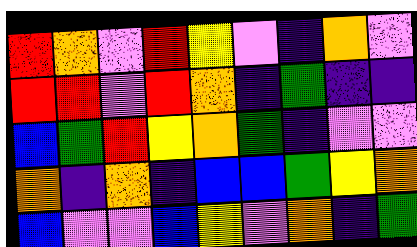[["red", "orange", "violet", "red", "yellow", "violet", "indigo", "orange", "violet"], ["red", "red", "violet", "red", "orange", "indigo", "green", "indigo", "indigo"], ["blue", "green", "red", "yellow", "orange", "green", "indigo", "violet", "violet"], ["orange", "indigo", "orange", "indigo", "blue", "blue", "green", "yellow", "orange"], ["blue", "violet", "violet", "blue", "yellow", "violet", "orange", "indigo", "green"]]